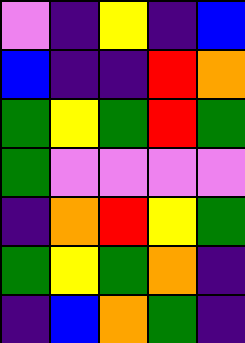[["violet", "indigo", "yellow", "indigo", "blue"], ["blue", "indigo", "indigo", "red", "orange"], ["green", "yellow", "green", "red", "green"], ["green", "violet", "violet", "violet", "violet"], ["indigo", "orange", "red", "yellow", "green"], ["green", "yellow", "green", "orange", "indigo"], ["indigo", "blue", "orange", "green", "indigo"]]